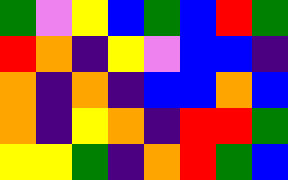[["green", "violet", "yellow", "blue", "green", "blue", "red", "green"], ["red", "orange", "indigo", "yellow", "violet", "blue", "blue", "indigo"], ["orange", "indigo", "orange", "indigo", "blue", "blue", "orange", "blue"], ["orange", "indigo", "yellow", "orange", "indigo", "red", "red", "green"], ["yellow", "yellow", "green", "indigo", "orange", "red", "green", "blue"]]